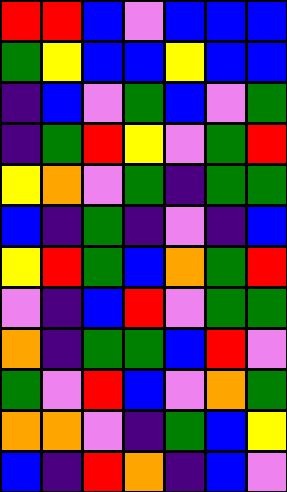[["red", "red", "blue", "violet", "blue", "blue", "blue"], ["green", "yellow", "blue", "blue", "yellow", "blue", "blue"], ["indigo", "blue", "violet", "green", "blue", "violet", "green"], ["indigo", "green", "red", "yellow", "violet", "green", "red"], ["yellow", "orange", "violet", "green", "indigo", "green", "green"], ["blue", "indigo", "green", "indigo", "violet", "indigo", "blue"], ["yellow", "red", "green", "blue", "orange", "green", "red"], ["violet", "indigo", "blue", "red", "violet", "green", "green"], ["orange", "indigo", "green", "green", "blue", "red", "violet"], ["green", "violet", "red", "blue", "violet", "orange", "green"], ["orange", "orange", "violet", "indigo", "green", "blue", "yellow"], ["blue", "indigo", "red", "orange", "indigo", "blue", "violet"]]